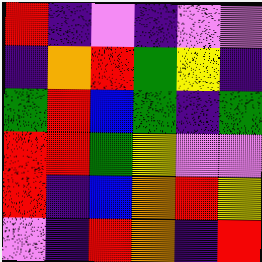[["red", "indigo", "violet", "indigo", "violet", "violet"], ["indigo", "orange", "red", "green", "yellow", "indigo"], ["green", "red", "blue", "green", "indigo", "green"], ["red", "red", "green", "yellow", "violet", "violet"], ["red", "indigo", "blue", "orange", "red", "yellow"], ["violet", "indigo", "red", "orange", "indigo", "red"]]